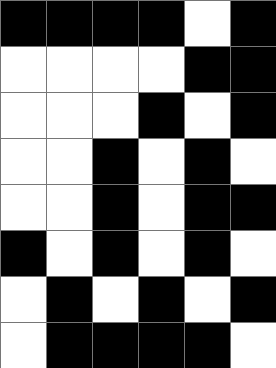[["black", "black", "black", "black", "white", "black"], ["white", "white", "white", "white", "black", "black"], ["white", "white", "white", "black", "white", "black"], ["white", "white", "black", "white", "black", "white"], ["white", "white", "black", "white", "black", "black"], ["black", "white", "black", "white", "black", "white"], ["white", "black", "white", "black", "white", "black"], ["white", "black", "black", "black", "black", "white"]]